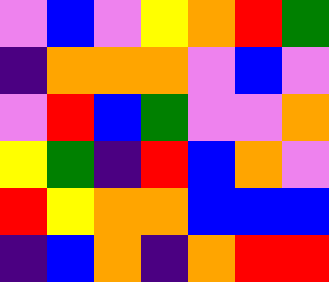[["violet", "blue", "violet", "yellow", "orange", "red", "green"], ["indigo", "orange", "orange", "orange", "violet", "blue", "violet"], ["violet", "red", "blue", "green", "violet", "violet", "orange"], ["yellow", "green", "indigo", "red", "blue", "orange", "violet"], ["red", "yellow", "orange", "orange", "blue", "blue", "blue"], ["indigo", "blue", "orange", "indigo", "orange", "red", "red"]]